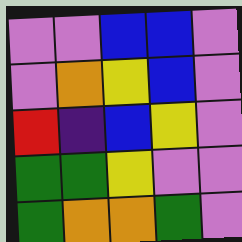[["violet", "violet", "blue", "blue", "violet"], ["violet", "orange", "yellow", "blue", "violet"], ["red", "indigo", "blue", "yellow", "violet"], ["green", "green", "yellow", "violet", "violet"], ["green", "orange", "orange", "green", "violet"]]